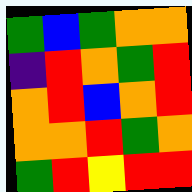[["green", "blue", "green", "orange", "orange"], ["indigo", "red", "orange", "green", "red"], ["orange", "red", "blue", "orange", "red"], ["orange", "orange", "red", "green", "orange"], ["green", "red", "yellow", "red", "red"]]